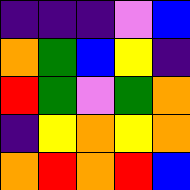[["indigo", "indigo", "indigo", "violet", "blue"], ["orange", "green", "blue", "yellow", "indigo"], ["red", "green", "violet", "green", "orange"], ["indigo", "yellow", "orange", "yellow", "orange"], ["orange", "red", "orange", "red", "blue"]]